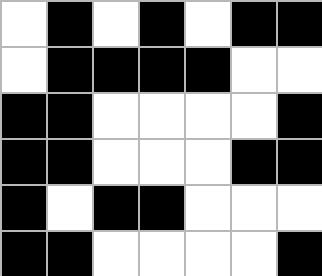[["white", "black", "white", "black", "white", "black", "black"], ["white", "black", "black", "black", "black", "white", "white"], ["black", "black", "white", "white", "white", "white", "black"], ["black", "black", "white", "white", "white", "black", "black"], ["black", "white", "black", "black", "white", "white", "white"], ["black", "black", "white", "white", "white", "white", "black"]]